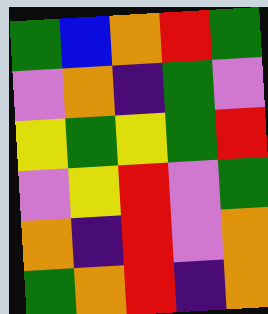[["green", "blue", "orange", "red", "green"], ["violet", "orange", "indigo", "green", "violet"], ["yellow", "green", "yellow", "green", "red"], ["violet", "yellow", "red", "violet", "green"], ["orange", "indigo", "red", "violet", "orange"], ["green", "orange", "red", "indigo", "orange"]]